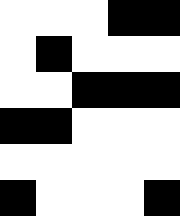[["white", "white", "white", "black", "black"], ["white", "black", "white", "white", "white"], ["white", "white", "black", "black", "black"], ["black", "black", "white", "white", "white"], ["white", "white", "white", "white", "white"], ["black", "white", "white", "white", "black"]]